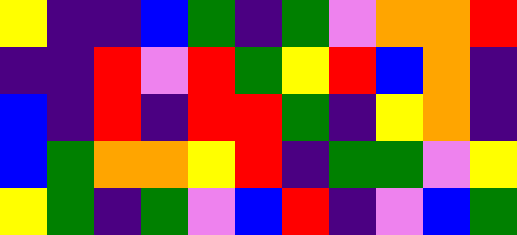[["yellow", "indigo", "indigo", "blue", "green", "indigo", "green", "violet", "orange", "orange", "red"], ["indigo", "indigo", "red", "violet", "red", "green", "yellow", "red", "blue", "orange", "indigo"], ["blue", "indigo", "red", "indigo", "red", "red", "green", "indigo", "yellow", "orange", "indigo"], ["blue", "green", "orange", "orange", "yellow", "red", "indigo", "green", "green", "violet", "yellow"], ["yellow", "green", "indigo", "green", "violet", "blue", "red", "indigo", "violet", "blue", "green"]]